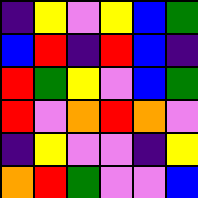[["indigo", "yellow", "violet", "yellow", "blue", "green"], ["blue", "red", "indigo", "red", "blue", "indigo"], ["red", "green", "yellow", "violet", "blue", "green"], ["red", "violet", "orange", "red", "orange", "violet"], ["indigo", "yellow", "violet", "violet", "indigo", "yellow"], ["orange", "red", "green", "violet", "violet", "blue"]]